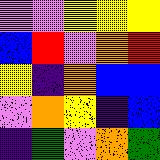[["violet", "violet", "yellow", "yellow", "yellow"], ["blue", "red", "violet", "orange", "red"], ["yellow", "indigo", "orange", "blue", "blue"], ["violet", "orange", "yellow", "indigo", "blue"], ["indigo", "green", "violet", "orange", "green"]]